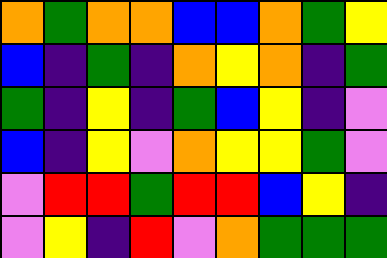[["orange", "green", "orange", "orange", "blue", "blue", "orange", "green", "yellow"], ["blue", "indigo", "green", "indigo", "orange", "yellow", "orange", "indigo", "green"], ["green", "indigo", "yellow", "indigo", "green", "blue", "yellow", "indigo", "violet"], ["blue", "indigo", "yellow", "violet", "orange", "yellow", "yellow", "green", "violet"], ["violet", "red", "red", "green", "red", "red", "blue", "yellow", "indigo"], ["violet", "yellow", "indigo", "red", "violet", "orange", "green", "green", "green"]]